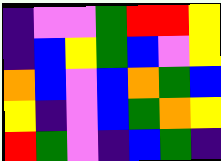[["indigo", "violet", "violet", "green", "red", "red", "yellow"], ["indigo", "blue", "yellow", "green", "blue", "violet", "yellow"], ["orange", "blue", "violet", "blue", "orange", "green", "blue"], ["yellow", "indigo", "violet", "blue", "green", "orange", "yellow"], ["red", "green", "violet", "indigo", "blue", "green", "indigo"]]